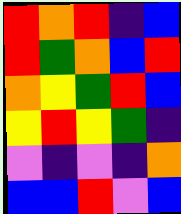[["red", "orange", "red", "indigo", "blue"], ["red", "green", "orange", "blue", "red"], ["orange", "yellow", "green", "red", "blue"], ["yellow", "red", "yellow", "green", "indigo"], ["violet", "indigo", "violet", "indigo", "orange"], ["blue", "blue", "red", "violet", "blue"]]